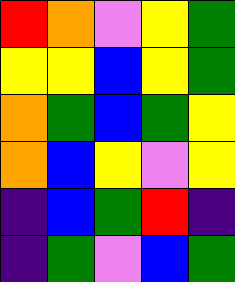[["red", "orange", "violet", "yellow", "green"], ["yellow", "yellow", "blue", "yellow", "green"], ["orange", "green", "blue", "green", "yellow"], ["orange", "blue", "yellow", "violet", "yellow"], ["indigo", "blue", "green", "red", "indigo"], ["indigo", "green", "violet", "blue", "green"]]